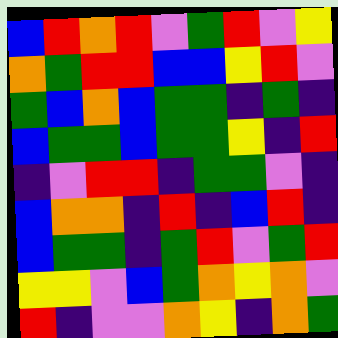[["blue", "red", "orange", "red", "violet", "green", "red", "violet", "yellow"], ["orange", "green", "red", "red", "blue", "blue", "yellow", "red", "violet"], ["green", "blue", "orange", "blue", "green", "green", "indigo", "green", "indigo"], ["blue", "green", "green", "blue", "green", "green", "yellow", "indigo", "red"], ["indigo", "violet", "red", "red", "indigo", "green", "green", "violet", "indigo"], ["blue", "orange", "orange", "indigo", "red", "indigo", "blue", "red", "indigo"], ["blue", "green", "green", "indigo", "green", "red", "violet", "green", "red"], ["yellow", "yellow", "violet", "blue", "green", "orange", "yellow", "orange", "violet"], ["red", "indigo", "violet", "violet", "orange", "yellow", "indigo", "orange", "green"]]